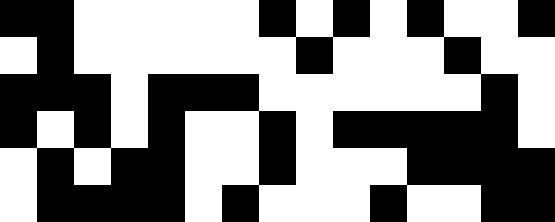[["black", "black", "white", "white", "white", "white", "white", "black", "white", "black", "white", "black", "white", "white", "black"], ["white", "black", "white", "white", "white", "white", "white", "white", "black", "white", "white", "white", "black", "white", "white"], ["black", "black", "black", "white", "black", "black", "black", "white", "white", "white", "white", "white", "white", "black", "white"], ["black", "white", "black", "white", "black", "white", "white", "black", "white", "black", "black", "black", "black", "black", "white"], ["white", "black", "white", "black", "black", "white", "white", "black", "white", "white", "white", "black", "black", "black", "black"], ["white", "black", "black", "black", "black", "white", "black", "white", "white", "white", "black", "white", "white", "black", "black"]]